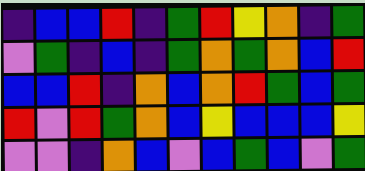[["indigo", "blue", "blue", "red", "indigo", "green", "red", "yellow", "orange", "indigo", "green"], ["violet", "green", "indigo", "blue", "indigo", "green", "orange", "green", "orange", "blue", "red"], ["blue", "blue", "red", "indigo", "orange", "blue", "orange", "red", "green", "blue", "green"], ["red", "violet", "red", "green", "orange", "blue", "yellow", "blue", "blue", "blue", "yellow"], ["violet", "violet", "indigo", "orange", "blue", "violet", "blue", "green", "blue", "violet", "green"]]